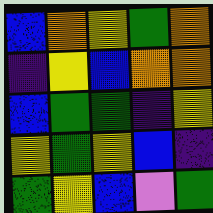[["blue", "orange", "yellow", "green", "orange"], ["indigo", "yellow", "blue", "orange", "orange"], ["blue", "green", "green", "indigo", "yellow"], ["yellow", "green", "yellow", "blue", "indigo"], ["green", "yellow", "blue", "violet", "green"]]